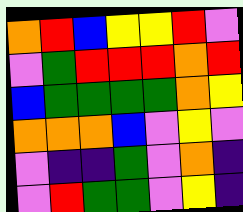[["orange", "red", "blue", "yellow", "yellow", "red", "violet"], ["violet", "green", "red", "red", "red", "orange", "red"], ["blue", "green", "green", "green", "green", "orange", "yellow"], ["orange", "orange", "orange", "blue", "violet", "yellow", "violet"], ["violet", "indigo", "indigo", "green", "violet", "orange", "indigo"], ["violet", "red", "green", "green", "violet", "yellow", "indigo"]]